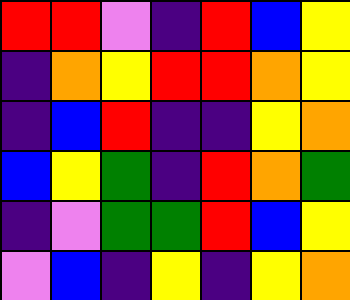[["red", "red", "violet", "indigo", "red", "blue", "yellow"], ["indigo", "orange", "yellow", "red", "red", "orange", "yellow"], ["indigo", "blue", "red", "indigo", "indigo", "yellow", "orange"], ["blue", "yellow", "green", "indigo", "red", "orange", "green"], ["indigo", "violet", "green", "green", "red", "blue", "yellow"], ["violet", "blue", "indigo", "yellow", "indigo", "yellow", "orange"]]